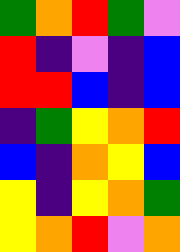[["green", "orange", "red", "green", "violet"], ["red", "indigo", "violet", "indigo", "blue"], ["red", "red", "blue", "indigo", "blue"], ["indigo", "green", "yellow", "orange", "red"], ["blue", "indigo", "orange", "yellow", "blue"], ["yellow", "indigo", "yellow", "orange", "green"], ["yellow", "orange", "red", "violet", "orange"]]